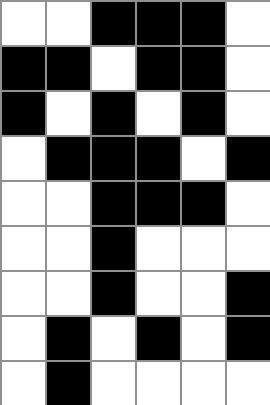[["white", "white", "black", "black", "black", "white"], ["black", "black", "white", "black", "black", "white"], ["black", "white", "black", "white", "black", "white"], ["white", "black", "black", "black", "white", "black"], ["white", "white", "black", "black", "black", "white"], ["white", "white", "black", "white", "white", "white"], ["white", "white", "black", "white", "white", "black"], ["white", "black", "white", "black", "white", "black"], ["white", "black", "white", "white", "white", "white"]]